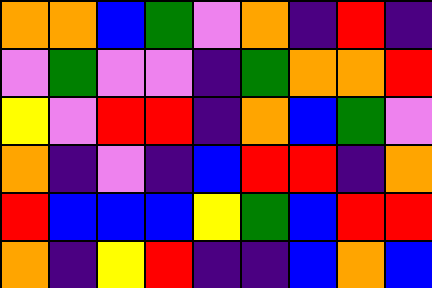[["orange", "orange", "blue", "green", "violet", "orange", "indigo", "red", "indigo"], ["violet", "green", "violet", "violet", "indigo", "green", "orange", "orange", "red"], ["yellow", "violet", "red", "red", "indigo", "orange", "blue", "green", "violet"], ["orange", "indigo", "violet", "indigo", "blue", "red", "red", "indigo", "orange"], ["red", "blue", "blue", "blue", "yellow", "green", "blue", "red", "red"], ["orange", "indigo", "yellow", "red", "indigo", "indigo", "blue", "orange", "blue"]]